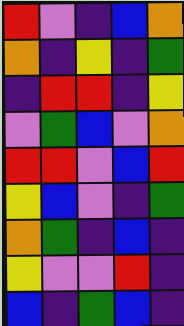[["red", "violet", "indigo", "blue", "orange"], ["orange", "indigo", "yellow", "indigo", "green"], ["indigo", "red", "red", "indigo", "yellow"], ["violet", "green", "blue", "violet", "orange"], ["red", "red", "violet", "blue", "red"], ["yellow", "blue", "violet", "indigo", "green"], ["orange", "green", "indigo", "blue", "indigo"], ["yellow", "violet", "violet", "red", "indigo"], ["blue", "indigo", "green", "blue", "indigo"]]